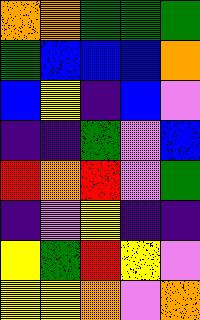[["orange", "orange", "green", "green", "green"], ["green", "blue", "blue", "blue", "orange"], ["blue", "yellow", "indigo", "blue", "violet"], ["indigo", "indigo", "green", "violet", "blue"], ["red", "orange", "red", "violet", "green"], ["indigo", "violet", "yellow", "indigo", "indigo"], ["yellow", "green", "red", "yellow", "violet"], ["yellow", "yellow", "orange", "violet", "orange"]]